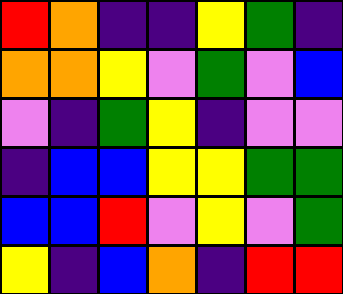[["red", "orange", "indigo", "indigo", "yellow", "green", "indigo"], ["orange", "orange", "yellow", "violet", "green", "violet", "blue"], ["violet", "indigo", "green", "yellow", "indigo", "violet", "violet"], ["indigo", "blue", "blue", "yellow", "yellow", "green", "green"], ["blue", "blue", "red", "violet", "yellow", "violet", "green"], ["yellow", "indigo", "blue", "orange", "indigo", "red", "red"]]